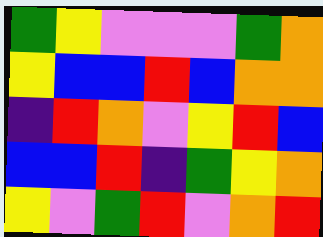[["green", "yellow", "violet", "violet", "violet", "green", "orange"], ["yellow", "blue", "blue", "red", "blue", "orange", "orange"], ["indigo", "red", "orange", "violet", "yellow", "red", "blue"], ["blue", "blue", "red", "indigo", "green", "yellow", "orange"], ["yellow", "violet", "green", "red", "violet", "orange", "red"]]